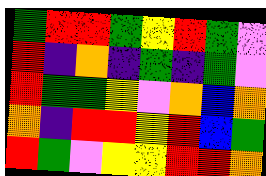[["green", "red", "red", "green", "yellow", "red", "green", "violet"], ["red", "indigo", "orange", "indigo", "green", "indigo", "green", "violet"], ["red", "green", "green", "yellow", "violet", "orange", "blue", "orange"], ["orange", "indigo", "red", "red", "yellow", "red", "blue", "green"], ["red", "green", "violet", "yellow", "yellow", "red", "red", "orange"]]